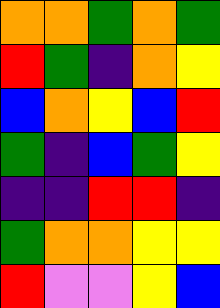[["orange", "orange", "green", "orange", "green"], ["red", "green", "indigo", "orange", "yellow"], ["blue", "orange", "yellow", "blue", "red"], ["green", "indigo", "blue", "green", "yellow"], ["indigo", "indigo", "red", "red", "indigo"], ["green", "orange", "orange", "yellow", "yellow"], ["red", "violet", "violet", "yellow", "blue"]]